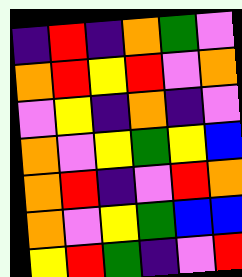[["indigo", "red", "indigo", "orange", "green", "violet"], ["orange", "red", "yellow", "red", "violet", "orange"], ["violet", "yellow", "indigo", "orange", "indigo", "violet"], ["orange", "violet", "yellow", "green", "yellow", "blue"], ["orange", "red", "indigo", "violet", "red", "orange"], ["orange", "violet", "yellow", "green", "blue", "blue"], ["yellow", "red", "green", "indigo", "violet", "red"]]